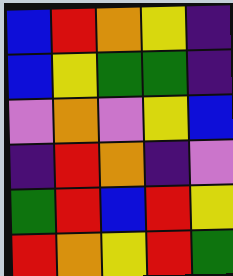[["blue", "red", "orange", "yellow", "indigo"], ["blue", "yellow", "green", "green", "indigo"], ["violet", "orange", "violet", "yellow", "blue"], ["indigo", "red", "orange", "indigo", "violet"], ["green", "red", "blue", "red", "yellow"], ["red", "orange", "yellow", "red", "green"]]